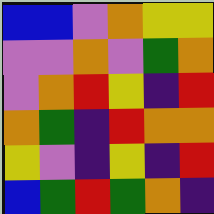[["blue", "blue", "violet", "orange", "yellow", "yellow"], ["violet", "violet", "orange", "violet", "green", "orange"], ["violet", "orange", "red", "yellow", "indigo", "red"], ["orange", "green", "indigo", "red", "orange", "orange"], ["yellow", "violet", "indigo", "yellow", "indigo", "red"], ["blue", "green", "red", "green", "orange", "indigo"]]